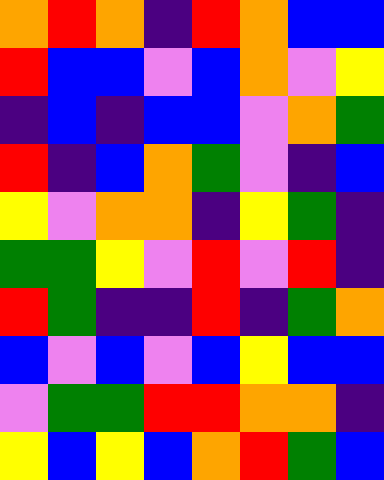[["orange", "red", "orange", "indigo", "red", "orange", "blue", "blue"], ["red", "blue", "blue", "violet", "blue", "orange", "violet", "yellow"], ["indigo", "blue", "indigo", "blue", "blue", "violet", "orange", "green"], ["red", "indigo", "blue", "orange", "green", "violet", "indigo", "blue"], ["yellow", "violet", "orange", "orange", "indigo", "yellow", "green", "indigo"], ["green", "green", "yellow", "violet", "red", "violet", "red", "indigo"], ["red", "green", "indigo", "indigo", "red", "indigo", "green", "orange"], ["blue", "violet", "blue", "violet", "blue", "yellow", "blue", "blue"], ["violet", "green", "green", "red", "red", "orange", "orange", "indigo"], ["yellow", "blue", "yellow", "blue", "orange", "red", "green", "blue"]]